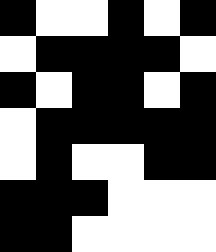[["black", "white", "white", "black", "white", "black"], ["white", "black", "black", "black", "black", "white"], ["black", "white", "black", "black", "white", "black"], ["white", "black", "black", "black", "black", "black"], ["white", "black", "white", "white", "black", "black"], ["black", "black", "black", "white", "white", "white"], ["black", "black", "white", "white", "white", "white"]]